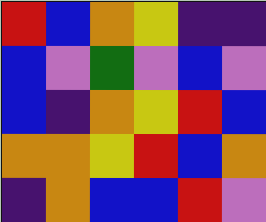[["red", "blue", "orange", "yellow", "indigo", "indigo"], ["blue", "violet", "green", "violet", "blue", "violet"], ["blue", "indigo", "orange", "yellow", "red", "blue"], ["orange", "orange", "yellow", "red", "blue", "orange"], ["indigo", "orange", "blue", "blue", "red", "violet"]]